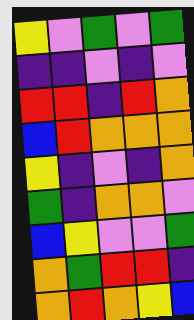[["yellow", "violet", "green", "violet", "green"], ["indigo", "indigo", "violet", "indigo", "violet"], ["red", "red", "indigo", "red", "orange"], ["blue", "red", "orange", "orange", "orange"], ["yellow", "indigo", "violet", "indigo", "orange"], ["green", "indigo", "orange", "orange", "violet"], ["blue", "yellow", "violet", "violet", "green"], ["orange", "green", "red", "red", "indigo"], ["orange", "red", "orange", "yellow", "blue"]]